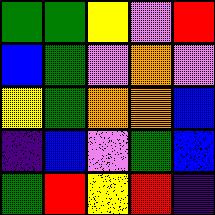[["green", "green", "yellow", "violet", "red"], ["blue", "green", "violet", "orange", "violet"], ["yellow", "green", "orange", "orange", "blue"], ["indigo", "blue", "violet", "green", "blue"], ["green", "red", "yellow", "red", "indigo"]]